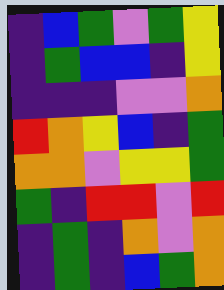[["indigo", "blue", "green", "violet", "green", "yellow"], ["indigo", "green", "blue", "blue", "indigo", "yellow"], ["indigo", "indigo", "indigo", "violet", "violet", "orange"], ["red", "orange", "yellow", "blue", "indigo", "green"], ["orange", "orange", "violet", "yellow", "yellow", "green"], ["green", "indigo", "red", "red", "violet", "red"], ["indigo", "green", "indigo", "orange", "violet", "orange"], ["indigo", "green", "indigo", "blue", "green", "orange"]]